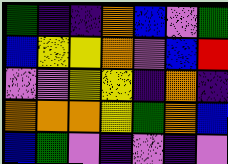[["green", "indigo", "indigo", "orange", "blue", "violet", "green"], ["blue", "yellow", "yellow", "orange", "violet", "blue", "red"], ["violet", "violet", "yellow", "yellow", "indigo", "orange", "indigo"], ["orange", "orange", "orange", "yellow", "green", "orange", "blue"], ["blue", "green", "violet", "indigo", "violet", "indigo", "violet"]]